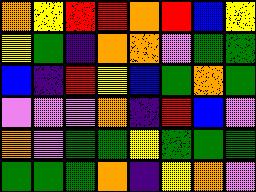[["orange", "yellow", "red", "red", "orange", "red", "blue", "yellow"], ["yellow", "green", "indigo", "orange", "orange", "violet", "green", "green"], ["blue", "indigo", "red", "yellow", "blue", "green", "orange", "green"], ["violet", "violet", "violet", "orange", "indigo", "red", "blue", "violet"], ["orange", "violet", "green", "green", "yellow", "green", "green", "green"], ["green", "green", "green", "orange", "indigo", "yellow", "orange", "violet"]]